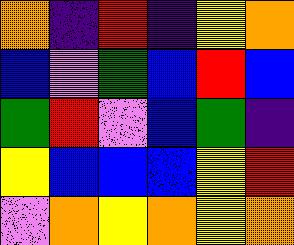[["orange", "indigo", "red", "indigo", "yellow", "orange"], ["blue", "violet", "green", "blue", "red", "blue"], ["green", "red", "violet", "blue", "green", "indigo"], ["yellow", "blue", "blue", "blue", "yellow", "red"], ["violet", "orange", "yellow", "orange", "yellow", "orange"]]